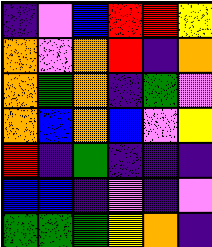[["indigo", "violet", "blue", "red", "red", "yellow"], ["orange", "violet", "orange", "red", "indigo", "orange"], ["orange", "green", "orange", "indigo", "green", "violet"], ["orange", "blue", "orange", "blue", "violet", "yellow"], ["red", "indigo", "green", "indigo", "indigo", "indigo"], ["blue", "blue", "indigo", "violet", "indigo", "violet"], ["green", "green", "green", "yellow", "orange", "indigo"]]